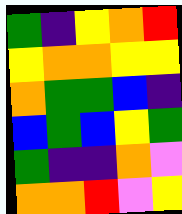[["green", "indigo", "yellow", "orange", "red"], ["yellow", "orange", "orange", "yellow", "yellow"], ["orange", "green", "green", "blue", "indigo"], ["blue", "green", "blue", "yellow", "green"], ["green", "indigo", "indigo", "orange", "violet"], ["orange", "orange", "red", "violet", "yellow"]]